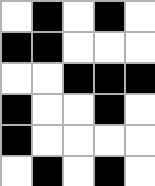[["white", "black", "white", "black", "white"], ["black", "black", "white", "white", "white"], ["white", "white", "black", "black", "black"], ["black", "white", "white", "black", "white"], ["black", "white", "white", "white", "white"], ["white", "black", "white", "black", "white"]]